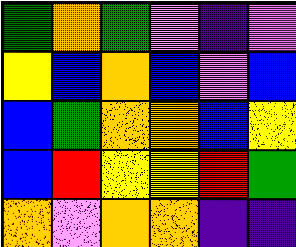[["green", "orange", "green", "violet", "indigo", "violet"], ["yellow", "blue", "orange", "blue", "violet", "blue"], ["blue", "green", "orange", "orange", "blue", "yellow"], ["blue", "red", "yellow", "yellow", "red", "green"], ["orange", "violet", "orange", "orange", "indigo", "indigo"]]